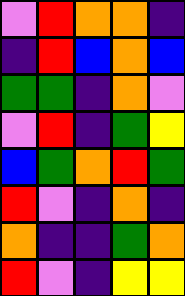[["violet", "red", "orange", "orange", "indigo"], ["indigo", "red", "blue", "orange", "blue"], ["green", "green", "indigo", "orange", "violet"], ["violet", "red", "indigo", "green", "yellow"], ["blue", "green", "orange", "red", "green"], ["red", "violet", "indigo", "orange", "indigo"], ["orange", "indigo", "indigo", "green", "orange"], ["red", "violet", "indigo", "yellow", "yellow"]]